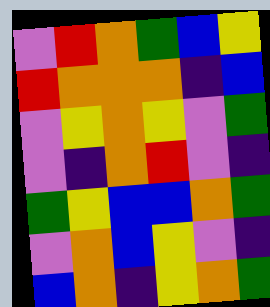[["violet", "red", "orange", "green", "blue", "yellow"], ["red", "orange", "orange", "orange", "indigo", "blue"], ["violet", "yellow", "orange", "yellow", "violet", "green"], ["violet", "indigo", "orange", "red", "violet", "indigo"], ["green", "yellow", "blue", "blue", "orange", "green"], ["violet", "orange", "blue", "yellow", "violet", "indigo"], ["blue", "orange", "indigo", "yellow", "orange", "green"]]